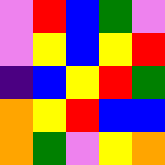[["violet", "red", "blue", "green", "violet"], ["violet", "yellow", "blue", "yellow", "red"], ["indigo", "blue", "yellow", "red", "green"], ["orange", "yellow", "red", "blue", "blue"], ["orange", "green", "violet", "yellow", "orange"]]